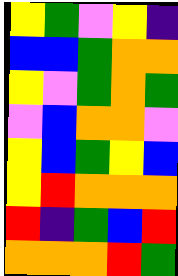[["yellow", "green", "violet", "yellow", "indigo"], ["blue", "blue", "green", "orange", "orange"], ["yellow", "violet", "green", "orange", "green"], ["violet", "blue", "orange", "orange", "violet"], ["yellow", "blue", "green", "yellow", "blue"], ["yellow", "red", "orange", "orange", "orange"], ["red", "indigo", "green", "blue", "red"], ["orange", "orange", "orange", "red", "green"]]